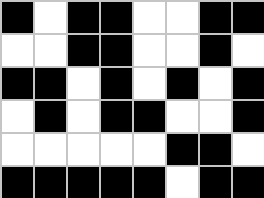[["black", "white", "black", "black", "white", "white", "black", "black"], ["white", "white", "black", "black", "white", "white", "black", "white"], ["black", "black", "white", "black", "white", "black", "white", "black"], ["white", "black", "white", "black", "black", "white", "white", "black"], ["white", "white", "white", "white", "white", "black", "black", "white"], ["black", "black", "black", "black", "black", "white", "black", "black"]]